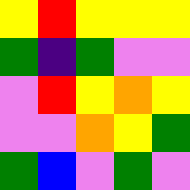[["yellow", "red", "yellow", "yellow", "yellow"], ["green", "indigo", "green", "violet", "violet"], ["violet", "red", "yellow", "orange", "yellow"], ["violet", "violet", "orange", "yellow", "green"], ["green", "blue", "violet", "green", "violet"]]